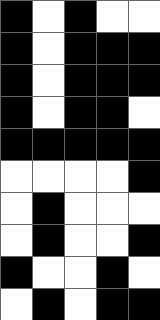[["black", "white", "black", "white", "white"], ["black", "white", "black", "black", "black"], ["black", "white", "black", "black", "black"], ["black", "white", "black", "black", "white"], ["black", "black", "black", "black", "black"], ["white", "white", "white", "white", "black"], ["white", "black", "white", "white", "white"], ["white", "black", "white", "white", "black"], ["black", "white", "white", "black", "white"], ["white", "black", "white", "black", "black"]]